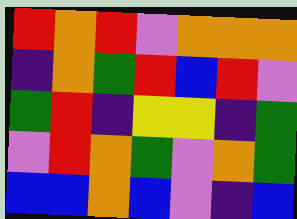[["red", "orange", "red", "violet", "orange", "orange", "orange"], ["indigo", "orange", "green", "red", "blue", "red", "violet"], ["green", "red", "indigo", "yellow", "yellow", "indigo", "green"], ["violet", "red", "orange", "green", "violet", "orange", "green"], ["blue", "blue", "orange", "blue", "violet", "indigo", "blue"]]